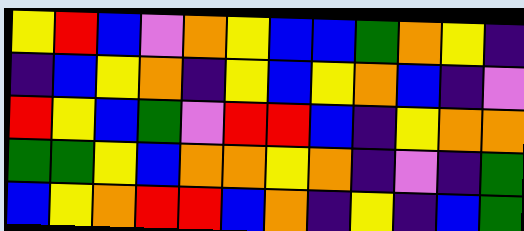[["yellow", "red", "blue", "violet", "orange", "yellow", "blue", "blue", "green", "orange", "yellow", "indigo"], ["indigo", "blue", "yellow", "orange", "indigo", "yellow", "blue", "yellow", "orange", "blue", "indigo", "violet"], ["red", "yellow", "blue", "green", "violet", "red", "red", "blue", "indigo", "yellow", "orange", "orange"], ["green", "green", "yellow", "blue", "orange", "orange", "yellow", "orange", "indigo", "violet", "indigo", "green"], ["blue", "yellow", "orange", "red", "red", "blue", "orange", "indigo", "yellow", "indigo", "blue", "green"]]